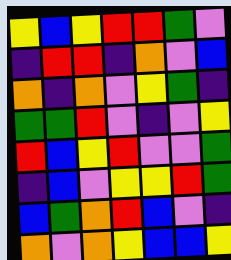[["yellow", "blue", "yellow", "red", "red", "green", "violet"], ["indigo", "red", "red", "indigo", "orange", "violet", "blue"], ["orange", "indigo", "orange", "violet", "yellow", "green", "indigo"], ["green", "green", "red", "violet", "indigo", "violet", "yellow"], ["red", "blue", "yellow", "red", "violet", "violet", "green"], ["indigo", "blue", "violet", "yellow", "yellow", "red", "green"], ["blue", "green", "orange", "red", "blue", "violet", "indigo"], ["orange", "violet", "orange", "yellow", "blue", "blue", "yellow"]]